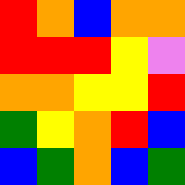[["red", "orange", "blue", "orange", "orange"], ["red", "red", "red", "yellow", "violet"], ["orange", "orange", "yellow", "yellow", "red"], ["green", "yellow", "orange", "red", "blue"], ["blue", "green", "orange", "blue", "green"]]